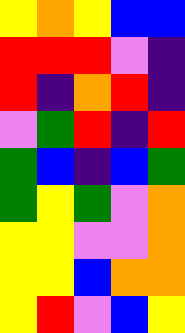[["yellow", "orange", "yellow", "blue", "blue"], ["red", "red", "red", "violet", "indigo"], ["red", "indigo", "orange", "red", "indigo"], ["violet", "green", "red", "indigo", "red"], ["green", "blue", "indigo", "blue", "green"], ["green", "yellow", "green", "violet", "orange"], ["yellow", "yellow", "violet", "violet", "orange"], ["yellow", "yellow", "blue", "orange", "orange"], ["yellow", "red", "violet", "blue", "yellow"]]